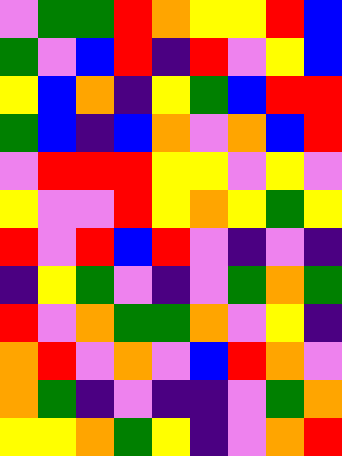[["violet", "green", "green", "red", "orange", "yellow", "yellow", "red", "blue"], ["green", "violet", "blue", "red", "indigo", "red", "violet", "yellow", "blue"], ["yellow", "blue", "orange", "indigo", "yellow", "green", "blue", "red", "red"], ["green", "blue", "indigo", "blue", "orange", "violet", "orange", "blue", "red"], ["violet", "red", "red", "red", "yellow", "yellow", "violet", "yellow", "violet"], ["yellow", "violet", "violet", "red", "yellow", "orange", "yellow", "green", "yellow"], ["red", "violet", "red", "blue", "red", "violet", "indigo", "violet", "indigo"], ["indigo", "yellow", "green", "violet", "indigo", "violet", "green", "orange", "green"], ["red", "violet", "orange", "green", "green", "orange", "violet", "yellow", "indigo"], ["orange", "red", "violet", "orange", "violet", "blue", "red", "orange", "violet"], ["orange", "green", "indigo", "violet", "indigo", "indigo", "violet", "green", "orange"], ["yellow", "yellow", "orange", "green", "yellow", "indigo", "violet", "orange", "red"]]